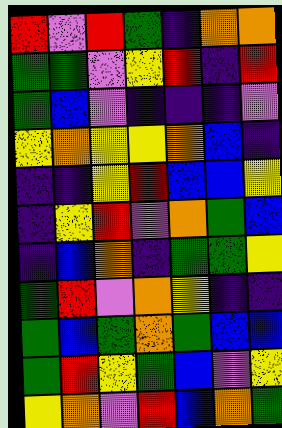[["red", "violet", "red", "green", "indigo", "orange", "orange"], ["green", "green", "violet", "yellow", "red", "indigo", "red"], ["green", "blue", "violet", "indigo", "indigo", "indigo", "violet"], ["yellow", "orange", "yellow", "yellow", "orange", "blue", "indigo"], ["indigo", "indigo", "yellow", "red", "blue", "blue", "yellow"], ["indigo", "yellow", "red", "violet", "orange", "green", "blue"], ["indigo", "blue", "orange", "indigo", "green", "green", "yellow"], ["green", "red", "violet", "orange", "yellow", "indigo", "indigo"], ["green", "blue", "green", "orange", "green", "blue", "blue"], ["green", "red", "yellow", "green", "blue", "violet", "yellow"], ["yellow", "orange", "violet", "red", "blue", "orange", "green"]]